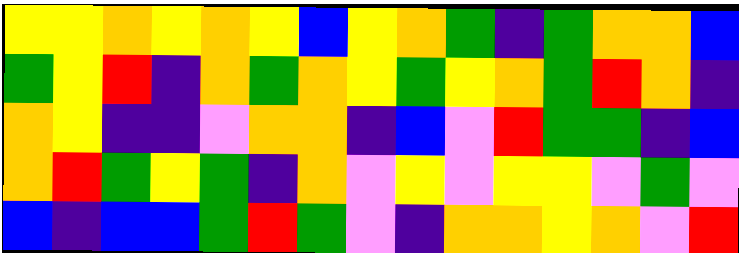[["yellow", "yellow", "orange", "yellow", "orange", "yellow", "blue", "yellow", "orange", "green", "indigo", "green", "orange", "orange", "blue"], ["green", "yellow", "red", "indigo", "orange", "green", "orange", "yellow", "green", "yellow", "orange", "green", "red", "orange", "indigo"], ["orange", "yellow", "indigo", "indigo", "violet", "orange", "orange", "indigo", "blue", "violet", "red", "green", "green", "indigo", "blue"], ["orange", "red", "green", "yellow", "green", "indigo", "orange", "violet", "yellow", "violet", "yellow", "yellow", "violet", "green", "violet"], ["blue", "indigo", "blue", "blue", "green", "red", "green", "violet", "indigo", "orange", "orange", "yellow", "orange", "violet", "red"]]